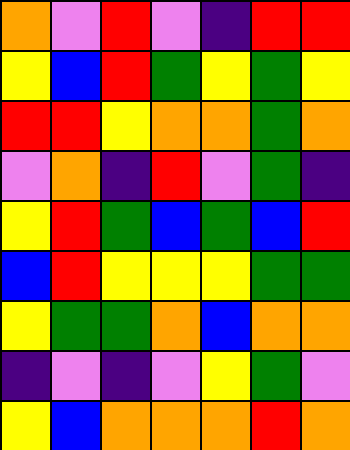[["orange", "violet", "red", "violet", "indigo", "red", "red"], ["yellow", "blue", "red", "green", "yellow", "green", "yellow"], ["red", "red", "yellow", "orange", "orange", "green", "orange"], ["violet", "orange", "indigo", "red", "violet", "green", "indigo"], ["yellow", "red", "green", "blue", "green", "blue", "red"], ["blue", "red", "yellow", "yellow", "yellow", "green", "green"], ["yellow", "green", "green", "orange", "blue", "orange", "orange"], ["indigo", "violet", "indigo", "violet", "yellow", "green", "violet"], ["yellow", "blue", "orange", "orange", "orange", "red", "orange"]]